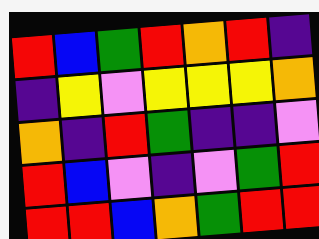[["red", "blue", "green", "red", "orange", "red", "indigo"], ["indigo", "yellow", "violet", "yellow", "yellow", "yellow", "orange"], ["orange", "indigo", "red", "green", "indigo", "indigo", "violet"], ["red", "blue", "violet", "indigo", "violet", "green", "red"], ["red", "red", "blue", "orange", "green", "red", "red"]]